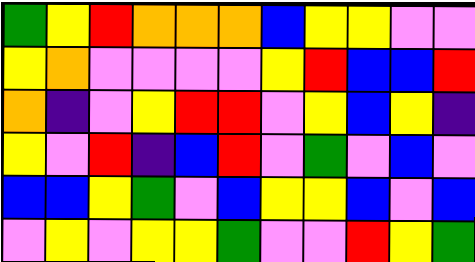[["green", "yellow", "red", "orange", "orange", "orange", "blue", "yellow", "yellow", "violet", "violet"], ["yellow", "orange", "violet", "violet", "violet", "violet", "yellow", "red", "blue", "blue", "red"], ["orange", "indigo", "violet", "yellow", "red", "red", "violet", "yellow", "blue", "yellow", "indigo"], ["yellow", "violet", "red", "indigo", "blue", "red", "violet", "green", "violet", "blue", "violet"], ["blue", "blue", "yellow", "green", "violet", "blue", "yellow", "yellow", "blue", "violet", "blue"], ["violet", "yellow", "violet", "yellow", "yellow", "green", "violet", "violet", "red", "yellow", "green"]]